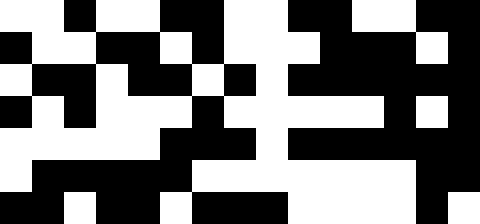[["white", "white", "black", "white", "white", "black", "black", "white", "white", "black", "black", "white", "white", "black", "black"], ["black", "white", "white", "black", "black", "white", "black", "white", "white", "white", "black", "black", "black", "white", "black"], ["white", "black", "black", "white", "black", "black", "white", "black", "white", "black", "black", "black", "black", "black", "black"], ["black", "white", "black", "white", "white", "white", "black", "white", "white", "white", "white", "white", "black", "white", "black"], ["white", "white", "white", "white", "white", "black", "black", "black", "white", "black", "black", "black", "black", "black", "black"], ["white", "black", "black", "black", "black", "black", "white", "white", "white", "white", "white", "white", "white", "black", "black"], ["black", "black", "white", "black", "black", "white", "black", "black", "black", "white", "white", "white", "white", "black", "white"]]